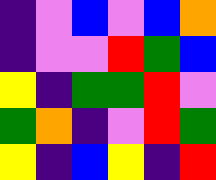[["indigo", "violet", "blue", "violet", "blue", "orange"], ["indigo", "violet", "violet", "red", "green", "blue"], ["yellow", "indigo", "green", "green", "red", "violet"], ["green", "orange", "indigo", "violet", "red", "green"], ["yellow", "indigo", "blue", "yellow", "indigo", "red"]]